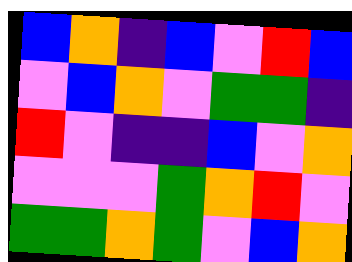[["blue", "orange", "indigo", "blue", "violet", "red", "blue"], ["violet", "blue", "orange", "violet", "green", "green", "indigo"], ["red", "violet", "indigo", "indigo", "blue", "violet", "orange"], ["violet", "violet", "violet", "green", "orange", "red", "violet"], ["green", "green", "orange", "green", "violet", "blue", "orange"]]